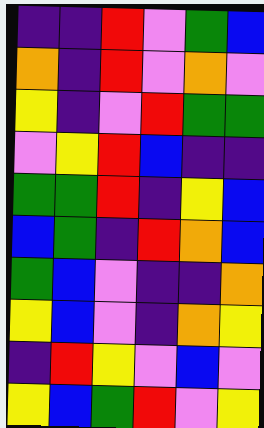[["indigo", "indigo", "red", "violet", "green", "blue"], ["orange", "indigo", "red", "violet", "orange", "violet"], ["yellow", "indigo", "violet", "red", "green", "green"], ["violet", "yellow", "red", "blue", "indigo", "indigo"], ["green", "green", "red", "indigo", "yellow", "blue"], ["blue", "green", "indigo", "red", "orange", "blue"], ["green", "blue", "violet", "indigo", "indigo", "orange"], ["yellow", "blue", "violet", "indigo", "orange", "yellow"], ["indigo", "red", "yellow", "violet", "blue", "violet"], ["yellow", "blue", "green", "red", "violet", "yellow"]]